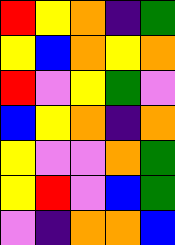[["red", "yellow", "orange", "indigo", "green"], ["yellow", "blue", "orange", "yellow", "orange"], ["red", "violet", "yellow", "green", "violet"], ["blue", "yellow", "orange", "indigo", "orange"], ["yellow", "violet", "violet", "orange", "green"], ["yellow", "red", "violet", "blue", "green"], ["violet", "indigo", "orange", "orange", "blue"]]